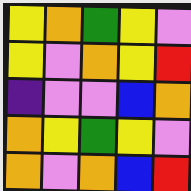[["yellow", "orange", "green", "yellow", "violet"], ["yellow", "violet", "orange", "yellow", "red"], ["indigo", "violet", "violet", "blue", "orange"], ["orange", "yellow", "green", "yellow", "violet"], ["orange", "violet", "orange", "blue", "red"]]